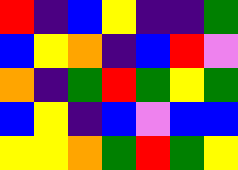[["red", "indigo", "blue", "yellow", "indigo", "indigo", "green"], ["blue", "yellow", "orange", "indigo", "blue", "red", "violet"], ["orange", "indigo", "green", "red", "green", "yellow", "green"], ["blue", "yellow", "indigo", "blue", "violet", "blue", "blue"], ["yellow", "yellow", "orange", "green", "red", "green", "yellow"]]